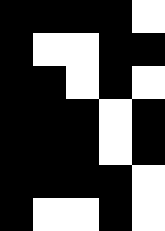[["black", "black", "black", "black", "white"], ["black", "white", "white", "black", "black"], ["black", "black", "white", "black", "white"], ["black", "black", "black", "white", "black"], ["black", "black", "black", "white", "black"], ["black", "black", "black", "black", "white"], ["black", "white", "white", "black", "white"]]